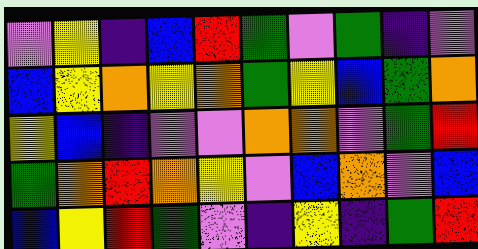[["violet", "yellow", "indigo", "blue", "red", "green", "violet", "green", "indigo", "violet"], ["blue", "yellow", "orange", "yellow", "orange", "green", "yellow", "blue", "green", "orange"], ["yellow", "blue", "indigo", "violet", "violet", "orange", "orange", "violet", "green", "red"], ["green", "orange", "red", "orange", "yellow", "violet", "blue", "orange", "violet", "blue"], ["blue", "yellow", "red", "green", "violet", "indigo", "yellow", "indigo", "green", "red"]]